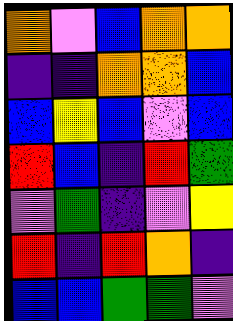[["orange", "violet", "blue", "orange", "orange"], ["indigo", "indigo", "orange", "orange", "blue"], ["blue", "yellow", "blue", "violet", "blue"], ["red", "blue", "indigo", "red", "green"], ["violet", "green", "indigo", "violet", "yellow"], ["red", "indigo", "red", "orange", "indigo"], ["blue", "blue", "green", "green", "violet"]]